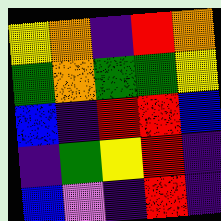[["yellow", "orange", "indigo", "red", "orange"], ["green", "orange", "green", "green", "yellow"], ["blue", "indigo", "red", "red", "blue"], ["indigo", "green", "yellow", "red", "indigo"], ["blue", "violet", "indigo", "red", "indigo"]]